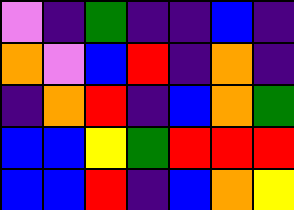[["violet", "indigo", "green", "indigo", "indigo", "blue", "indigo"], ["orange", "violet", "blue", "red", "indigo", "orange", "indigo"], ["indigo", "orange", "red", "indigo", "blue", "orange", "green"], ["blue", "blue", "yellow", "green", "red", "red", "red"], ["blue", "blue", "red", "indigo", "blue", "orange", "yellow"]]